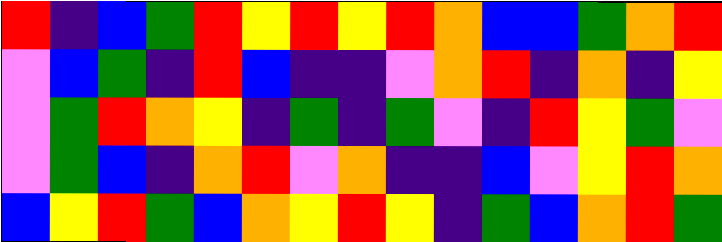[["red", "indigo", "blue", "green", "red", "yellow", "red", "yellow", "red", "orange", "blue", "blue", "green", "orange", "red"], ["violet", "blue", "green", "indigo", "red", "blue", "indigo", "indigo", "violet", "orange", "red", "indigo", "orange", "indigo", "yellow"], ["violet", "green", "red", "orange", "yellow", "indigo", "green", "indigo", "green", "violet", "indigo", "red", "yellow", "green", "violet"], ["violet", "green", "blue", "indigo", "orange", "red", "violet", "orange", "indigo", "indigo", "blue", "violet", "yellow", "red", "orange"], ["blue", "yellow", "red", "green", "blue", "orange", "yellow", "red", "yellow", "indigo", "green", "blue", "orange", "red", "green"]]